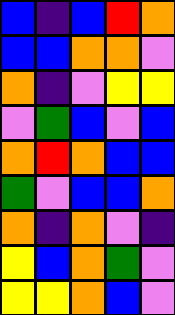[["blue", "indigo", "blue", "red", "orange"], ["blue", "blue", "orange", "orange", "violet"], ["orange", "indigo", "violet", "yellow", "yellow"], ["violet", "green", "blue", "violet", "blue"], ["orange", "red", "orange", "blue", "blue"], ["green", "violet", "blue", "blue", "orange"], ["orange", "indigo", "orange", "violet", "indigo"], ["yellow", "blue", "orange", "green", "violet"], ["yellow", "yellow", "orange", "blue", "violet"]]